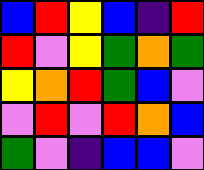[["blue", "red", "yellow", "blue", "indigo", "red"], ["red", "violet", "yellow", "green", "orange", "green"], ["yellow", "orange", "red", "green", "blue", "violet"], ["violet", "red", "violet", "red", "orange", "blue"], ["green", "violet", "indigo", "blue", "blue", "violet"]]